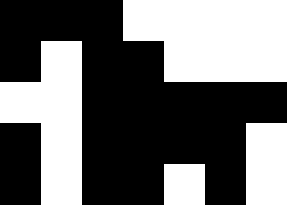[["black", "black", "black", "white", "white", "white", "white"], ["black", "white", "black", "black", "white", "white", "white"], ["white", "white", "black", "black", "black", "black", "black"], ["black", "white", "black", "black", "black", "black", "white"], ["black", "white", "black", "black", "white", "black", "white"]]